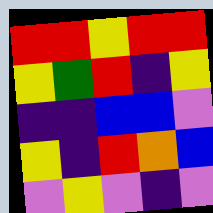[["red", "red", "yellow", "red", "red"], ["yellow", "green", "red", "indigo", "yellow"], ["indigo", "indigo", "blue", "blue", "violet"], ["yellow", "indigo", "red", "orange", "blue"], ["violet", "yellow", "violet", "indigo", "violet"]]